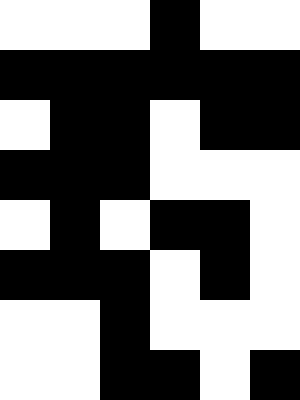[["white", "white", "white", "black", "white", "white"], ["black", "black", "black", "black", "black", "black"], ["white", "black", "black", "white", "black", "black"], ["black", "black", "black", "white", "white", "white"], ["white", "black", "white", "black", "black", "white"], ["black", "black", "black", "white", "black", "white"], ["white", "white", "black", "white", "white", "white"], ["white", "white", "black", "black", "white", "black"]]